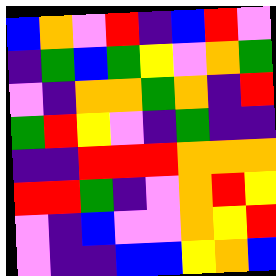[["blue", "orange", "violet", "red", "indigo", "blue", "red", "violet"], ["indigo", "green", "blue", "green", "yellow", "violet", "orange", "green"], ["violet", "indigo", "orange", "orange", "green", "orange", "indigo", "red"], ["green", "red", "yellow", "violet", "indigo", "green", "indigo", "indigo"], ["indigo", "indigo", "red", "red", "red", "orange", "orange", "orange"], ["red", "red", "green", "indigo", "violet", "orange", "red", "yellow"], ["violet", "indigo", "blue", "violet", "violet", "orange", "yellow", "red"], ["violet", "indigo", "indigo", "blue", "blue", "yellow", "orange", "blue"]]